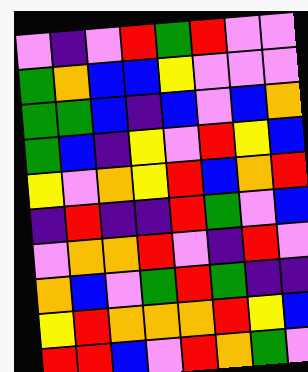[["violet", "indigo", "violet", "red", "green", "red", "violet", "violet"], ["green", "orange", "blue", "blue", "yellow", "violet", "violet", "violet"], ["green", "green", "blue", "indigo", "blue", "violet", "blue", "orange"], ["green", "blue", "indigo", "yellow", "violet", "red", "yellow", "blue"], ["yellow", "violet", "orange", "yellow", "red", "blue", "orange", "red"], ["indigo", "red", "indigo", "indigo", "red", "green", "violet", "blue"], ["violet", "orange", "orange", "red", "violet", "indigo", "red", "violet"], ["orange", "blue", "violet", "green", "red", "green", "indigo", "indigo"], ["yellow", "red", "orange", "orange", "orange", "red", "yellow", "blue"], ["red", "red", "blue", "violet", "red", "orange", "green", "violet"]]